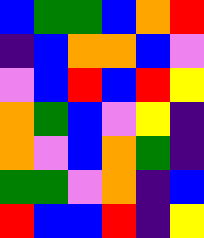[["blue", "green", "green", "blue", "orange", "red"], ["indigo", "blue", "orange", "orange", "blue", "violet"], ["violet", "blue", "red", "blue", "red", "yellow"], ["orange", "green", "blue", "violet", "yellow", "indigo"], ["orange", "violet", "blue", "orange", "green", "indigo"], ["green", "green", "violet", "orange", "indigo", "blue"], ["red", "blue", "blue", "red", "indigo", "yellow"]]